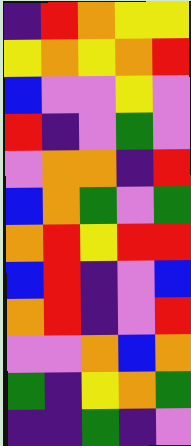[["indigo", "red", "orange", "yellow", "yellow"], ["yellow", "orange", "yellow", "orange", "red"], ["blue", "violet", "violet", "yellow", "violet"], ["red", "indigo", "violet", "green", "violet"], ["violet", "orange", "orange", "indigo", "red"], ["blue", "orange", "green", "violet", "green"], ["orange", "red", "yellow", "red", "red"], ["blue", "red", "indigo", "violet", "blue"], ["orange", "red", "indigo", "violet", "red"], ["violet", "violet", "orange", "blue", "orange"], ["green", "indigo", "yellow", "orange", "green"], ["indigo", "indigo", "green", "indigo", "violet"]]